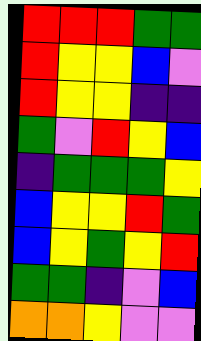[["red", "red", "red", "green", "green"], ["red", "yellow", "yellow", "blue", "violet"], ["red", "yellow", "yellow", "indigo", "indigo"], ["green", "violet", "red", "yellow", "blue"], ["indigo", "green", "green", "green", "yellow"], ["blue", "yellow", "yellow", "red", "green"], ["blue", "yellow", "green", "yellow", "red"], ["green", "green", "indigo", "violet", "blue"], ["orange", "orange", "yellow", "violet", "violet"]]